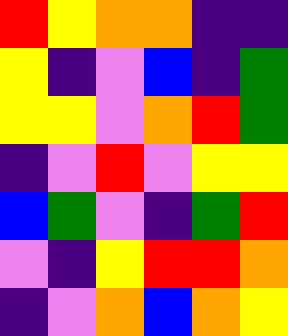[["red", "yellow", "orange", "orange", "indigo", "indigo"], ["yellow", "indigo", "violet", "blue", "indigo", "green"], ["yellow", "yellow", "violet", "orange", "red", "green"], ["indigo", "violet", "red", "violet", "yellow", "yellow"], ["blue", "green", "violet", "indigo", "green", "red"], ["violet", "indigo", "yellow", "red", "red", "orange"], ["indigo", "violet", "orange", "blue", "orange", "yellow"]]